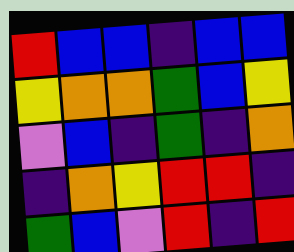[["red", "blue", "blue", "indigo", "blue", "blue"], ["yellow", "orange", "orange", "green", "blue", "yellow"], ["violet", "blue", "indigo", "green", "indigo", "orange"], ["indigo", "orange", "yellow", "red", "red", "indigo"], ["green", "blue", "violet", "red", "indigo", "red"]]